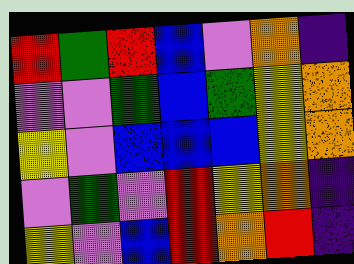[["red", "green", "red", "blue", "violet", "orange", "indigo"], ["violet", "violet", "green", "blue", "green", "yellow", "orange"], ["yellow", "violet", "blue", "blue", "blue", "yellow", "orange"], ["violet", "green", "violet", "red", "yellow", "orange", "indigo"], ["yellow", "violet", "blue", "red", "orange", "red", "indigo"]]